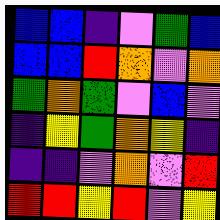[["blue", "blue", "indigo", "violet", "green", "blue"], ["blue", "blue", "red", "orange", "violet", "orange"], ["green", "orange", "green", "violet", "blue", "violet"], ["indigo", "yellow", "green", "orange", "yellow", "indigo"], ["indigo", "indigo", "violet", "orange", "violet", "red"], ["red", "red", "yellow", "red", "violet", "yellow"]]